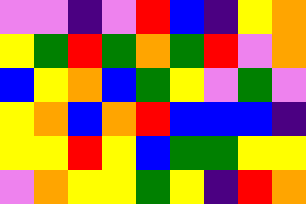[["violet", "violet", "indigo", "violet", "red", "blue", "indigo", "yellow", "orange"], ["yellow", "green", "red", "green", "orange", "green", "red", "violet", "orange"], ["blue", "yellow", "orange", "blue", "green", "yellow", "violet", "green", "violet"], ["yellow", "orange", "blue", "orange", "red", "blue", "blue", "blue", "indigo"], ["yellow", "yellow", "red", "yellow", "blue", "green", "green", "yellow", "yellow"], ["violet", "orange", "yellow", "yellow", "green", "yellow", "indigo", "red", "orange"]]